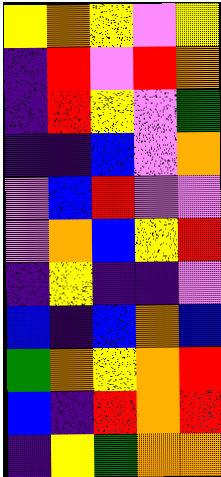[["yellow", "orange", "yellow", "violet", "yellow"], ["indigo", "red", "violet", "red", "orange"], ["indigo", "red", "yellow", "violet", "green"], ["indigo", "indigo", "blue", "violet", "orange"], ["violet", "blue", "red", "violet", "violet"], ["violet", "orange", "blue", "yellow", "red"], ["indigo", "yellow", "indigo", "indigo", "violet"], ["blue", "indigo", "blue", "orange", "blue"], ["green", "orange", "yellow", "orange", "red"], ["blue", "indigo", "red", "orange", "red"], ["indigo", "yellow", "green", "orange", "orange"]]